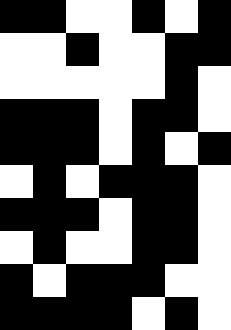[["black", "black", "white", "white", "black", "white", "black"], ["white", "white", "black", "white", "white", "black", "black"], ["white", "white", "white", "white", "white", "black", "white"], ["black", "black", "black", "white", "black", "black", "white"], ["black", "black", "black", "white", "black", "white", "black"], ["white", "black", "white", "black", "black", "black", "white"], ["black", "black", "black", "white", "black", "black", "white"], ["white", "black", "white", "white", "black", "black", "white"], ["black", "white", "black", "black", "black", "white", "white"], ["black", "black", "black", "black", "white", "black", "white"]]